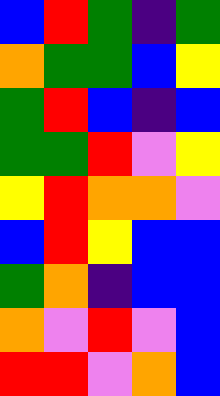[["blue", "red", "green", "indigo", "green"], ["orange", "green", "green", "blue", "yellow"], ["green", "red", "blue", "indigo", "blue"], ["green", "green", "red", "violet", "yellow"], ["yellow", "red", "orange", "orange", "violet"], ["blue", "red", "yellow", "blue", "blue"], ["green", "orange", "indigo", "blue", "blue"], ["orange", "violet", "red", "violet", "blue"], ["red", "red", "violet", "orange", "blue"]]